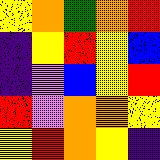[["yellow", "orange", "green", "orange", "red"], ["indigo", "yellow", "red", "yellow", "blue"], ["indigo", "violet", "blue", "yellow", "red"], ["red", "violet", "orange", "orange", "yellow"], ["yellow", "red", "orange", "yellow", "indigo"]]